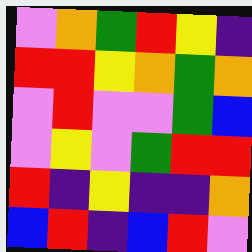[["violet", "orange", "green", "red", "yellow", "indigo"], ["red", "red", "yellow", "orange", "green", "orange"], ["violet", "red", "violet", "violet", "green", "blue"], ["violet", "yellow", "violet", "green", "red", "red"], ["red", "indigo", "yellow", "indigo", "indigo", "orange"], ["blue", "red", "indigo", "blue", "red", "violet"]]